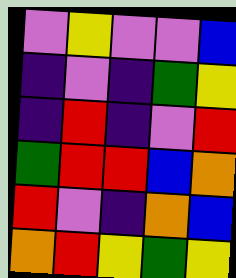[["violet", "yellow", "violet", "violet", "blue"], ["indigo", "violet", "indigo", "green", "yellow"], ["indigo", "red", "indigo", "violet", "red"], ["green", "red", "red", "blue", "orange"], ["red", "violet", "indigo", "orange", "blue"], ["orange", "red", "yellow", "green", "yellow"]]